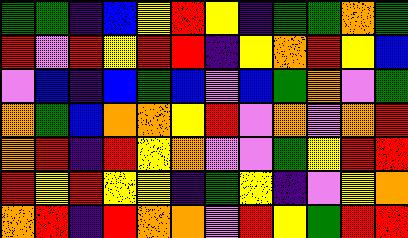[["green", "green", "indigo", "blue", "yellow", "red", "yellow", "indigo", "green", "green", "orange", "green"], ["red", "violet", "red", "yellow", "red", "red", "indigo", "yellow", "orange", "red", "yellow", "blue"], ["violet", "blue", "indigo", "blue", "green", "blue", "violet", "blue", "green", "orange", "violet", "green"], ["orange", "green", "blue", "orange", "orange", "yellow", "red", "violet", "orange", "violet", "orange", "red"], ["orange", "red", "indigo", "red", "yellow", "orange", "violet", "violet", "green", "yellow", "red", "red"], ["red", "yellow", "red", "yellow", "yellow", "indigo", "green", "yellow", "indigo", "violet", "yellow", "orange"], ["orange", "red", "indigo", "red", "orange", "orange", "violet", "red", "yellow", "green", "red", "red"]]